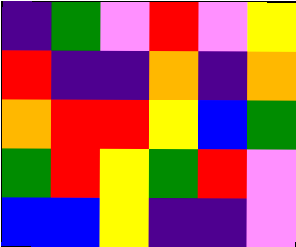[["indigo", "green", "violet", "red", "violet", "yellow"], ["red", "indigo", "indigo", "orange", "indigo", "orange"], ["orange", "red", "red", "yellow", "blue", "green"], ["green", "red", "yellow", "green", "red", "violet"], ["blue", "blue", "yellow", "indigo", "indigo", "violet"]]